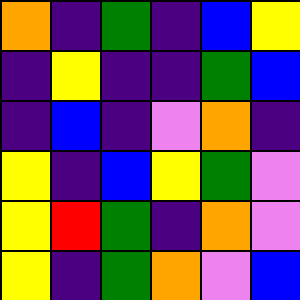[["orange", "indigo", "green", "indigo", "blue", "yellow"], ["indigo", "yellow", "indigo", "indigo", "green", "blue"], ["indigo", "blue", "indigo", "violet", "orange", "indigo"], ["yellow", "indigo", "blue", "yellow", "green", "violet"], ["yellow", "red", "green", "indigo", "orange", "violet"], ["yellow", "indigo", "green", "orange", "violet", "blue"]]